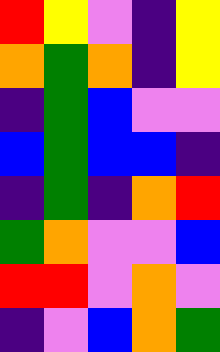[["red", "yellow", "violet", "indigo", "yellow"], ["orange", "green", "orange", "indigo", "yellow"], ["indigo", "green", "blue", "violet", "violet"], ["blue", "green", "blue", "blue", "indigo"], ["indigo", "green", "indigo", "orange", "red"], ["green", "orange", "violet", "violet", "blue"], ["red", "red", "violet", "orange", "violet"], ["indigo", "violet", "blue", "orange", "green"]]